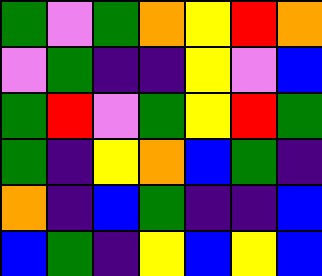[["green", "violet", "green", "orange", "yellow", "red", "orange"], ["violet", "green", "indigo", "indigo", "yellow", "violet", "blue"], ["green", "red", "violet", "green", "yellow", "red", "green"], ["green", "indigo", "yellow", "orange", "blue", "green", "indigo"], ["orange", "indigo", "blue", "green", "indigo", "indigo", "blue"], ["blue", "green", "indigo", "yellow", "blue", "yellow", "blue"]]